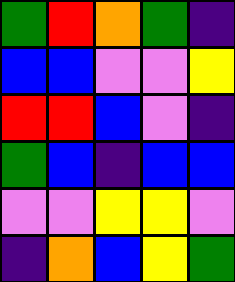[["green", "red", "orange", "green", "indigo"], ["blue", "blue", "violet", "violet", "yellow"], ["red", "red", "blue", "violet", "indigo"], ["green", "blue", "indigo", "blue", "blue"], ["violet", "violet", "yellow", "yellow", "violet"], ["indigo", "orange", "blue", "yellow", "green"]]